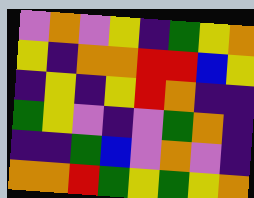[["violet", "orange", "violet", "yellow", "indigo", "green", "yellow", "orange"], ["yellow", "indigo", "orange", "orange", "red", "red", "blue", "yellow"], ["indigo", "yellow", "indigo", "yellow", "red", "orange", "indigo", "indigo"], ["green", "yellow", "violet", "indigo", "violet", "green", "orange", "indigo"], ["indigo", "indigo", "green", "blue", "violet", "orange", "violet", "indigo"], ["orange", "orange", "red", "green", "yellow", "green", "yellow", "orange"]]